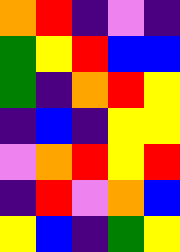[["orange", "red", "indigo", "violet", "indigo"], ["green", "yellow", "red", "blue", "blue"], ["green", "indigo", "orange", "red", "yellow"], ["indigo", "blue", "indigo", "yellow", "yellow"], ["violet", "orange", "red", "yellow", "red"], ["indigo", "red", "violet", "orange", "blue"], ["yellow", "blue", "indigo", "green", "yellow"]]